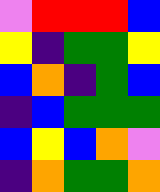[["violet", "red", "red", "red", "blue"], ["yellow", "indigo", "green", "green", "yellow"], ["blue", "orange", "indigo", "green", "blue"], ["indigo", "blue", "green", "green", "green"], ["blue", "yellow", "blue", "orange", "violet"], ["indigo", "orange", "green", "green", "orange"]]